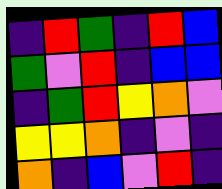[["indigo", "red", "green", "indigo", "red", "blue"], ["green", "violet", "red", "indigo", "blue", "blue"], ["indigo", "green", "red", "yellow", "orange", "violet"], ["yellow", "yellow", "orange", "indigo", "violet", "indigo"], ["orange", "indigo", "blue", "violet", "red", "indigo"]]